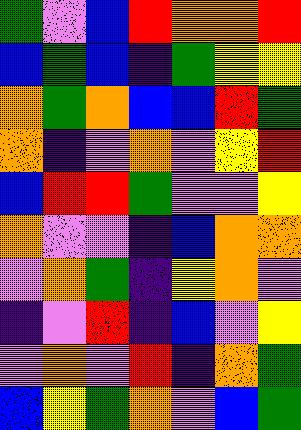[["green", "violet", "blue", "red", "orange", "orange", "red"], ["blue", "green", "blue", "indigo", "green", "yellow", "yellow"], ["orange", "green", "orange", "blue", "blue", "red", "green"], ["orange", "indigo", "violet", "orange", "violet", "yellow", "red"], ["blue", "red", "red", "green", "violet", "violet", "yellow"], ["orange", "violet", "violet", "indigo", "blue", "orange", "orange"], ["violet", "orange", "green", "indigo", "yellow", "orange", "violet"], ["indigo", "violet", "red", "indigo", "blue", "violet", "yellow"], ["violet", "orange", "violet", "red", "indigo", "orange", "green"], ["blue", "yellow", "green", "orange", "violet", "blue", "green"]]